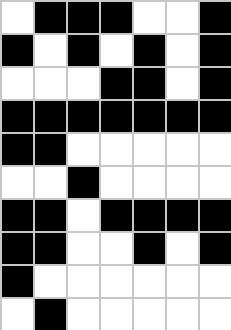[["white", "black", "black", "black", "white", "white", "black"], ["black", "white", "black", "white", "black", "white", "black"], ["white", "white", "white", "black", "black", "white", "black"], ["black", "black", "black", "black", "black", "black", "black"], ["black", "black", "white", "white", "white", "white", "white"], ["white", "white", "black", "white", "white", "white", "white"], ["black", "black", "white", "black", "black", "black", "black"], ["black", "black", "white", "white", "black", "white", "black"], ["black", "white", "white", "white", "white", "white", "white"], ["white", "black", "white", "white", "white", "white", "white"]]